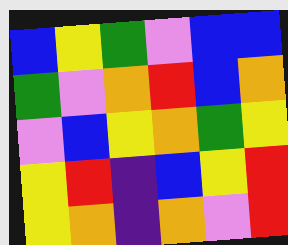[["blue", "yellow", "green", "violet", "blue", "blue"], ["green", "violet", "orange", "red", "blue", "orange"], ["violet", "blue", "yellow", "orange", "green", "yellow"], ["yellow", "red", "indigo", "blue", "yellow", "red"], ["yellow", "orange", "indigo", "orange", "violet", "red"]]